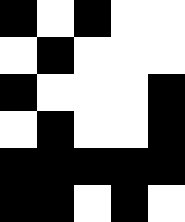[["black", "white", "black", "white", "white"], ["white", "black", "white", "white", "white"], ["black", "white", "white", "white", "black"], ["white", "black", "white", "white", "black"], ["black", "black", "black", "black", "black"], ["black", "black", "white", "black", "white"]]